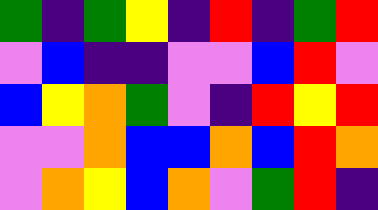[["green", "indigo", "green", "yellow", "indigo", "red", "indigo", "green", "red"], ["violet", "blue", "indigo", "indigo", "violet", "violet", "blue", "red", "violet"], ["blue", "yellow", "orange", "green", "violet", "indigo", "red", "yellow", "red"], ["violet", "violet", "orange", "blue", "blue", "orange", "blue", "red", "orange"], ["violet", "orange", "yellow", "blue", "orange", "violet", "green", "red", "indigo"]]